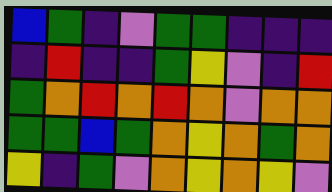[["blue", "green", "indigo", "violet", "green", "green", "indigo", "indigo", "indigo"], ["indigo", "red", "indigo", "indigo", "green", "yellow", "violet", "indigo", "red"], ["green", "orange", "red", "orange", "red", "orange", "violet", "orange", "orange"], ["green", "green", "blue", "green", "orange", "yellow", "orange", "green", "orange"], ["yellow", "indigo", "green", "violet", "orange", "yellow", "orange", "yellow", "violet"]]